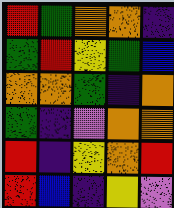[["red", "green", "orange", "orange", "indigo"], ["green", "red", "yellow", "green", "blue"], ["orange", "orange", "green", "indigo", "orange"], ["green", "indigo", "violet", "orange", "orange"], ["red", "indigo", "yellow", "orange", "red"], ["red", "blue", "indigo", "yellow", "violet"]]